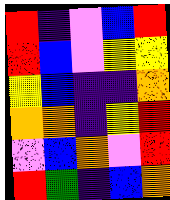[["red", "indigo", "violet", "blue", "red"], ["red", "blue", "violet", "yellow", "yellow"], ["yellow", "blue", "indigo", "indigo", "orange"], ["orange", "orange", "indigo", "yellow", "red"], ["violet", "blue", "orange", "violet", "red"], ["red", "green", "indigo", "blue", "orange"]]